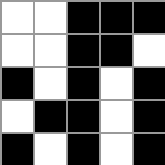[["white", "white", "black", "black", "black"], ["white", "white", "black", "black", "white"], ["black", "white", "black", "white", "black"], ["white", "black", "black", "white", "black"], ["black", "white", "black", "white", "black"]]